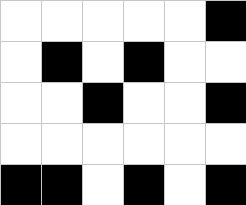[["white", "white", "white", "white", "white", "black"], ["white", "black", "white", "black", "white", "white"], ["white", "white", "black", "white", "white", "black"], ["white", "white", "white", "white", "white", "white"], ["black", "black", "white", "black", "white", "black"]]